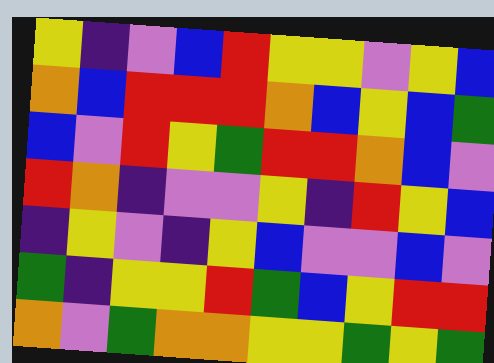[["yellow", "indigo", "violet", "blue", "red", "yellow", "yellow", "violet", "yellow", "blue"], ["orange", "blue", "red", "red", "red", "orange", "blue", "yellow", "blue", "green"], ["blue", "violet", "red", "yellow", "green", "red", "red", "orange", "blue", "violet"], ["red", "orange", "indigo", "violet", "violet", "yellow", "indigo", "red", "yellow", "blue"], ["indigo", "yellow", "violet", "indigo", "yellow", "blue", "violet", "violet", "blue", "violet"], ["green", "indigo", "yellow", "yellow", "red", "green", "blue", "yellow", "red", "red"], ["orange", "violet", "green", "orange", "orange", "yellow", "yellow", "green", "yellow", "green"]]